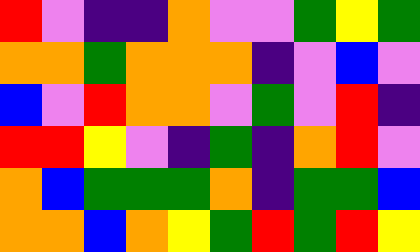[["red", "violet", "indigo", "indigo", "orange", "violet", "violet", "green", "yellow", "green"], ["orange", "orange", "green", "orange", "orange", "orange", "indigo", "violet", "blue", "violet"], ["blue", "violet", "red", "orange", "orange", "violet", "green", "violet", "red", "indigo"], ["red", "red", "yellow", "violet", "indigo", "green", "indigo", "orange", "red", "violet"], ["orange", "blue", "green", "green", "green", "orange", "indigo", "green", "green", "blue"], ["orange", "orange", "blue", "orange", "yellow", "green", "red", "green", "red", "yellow"]]